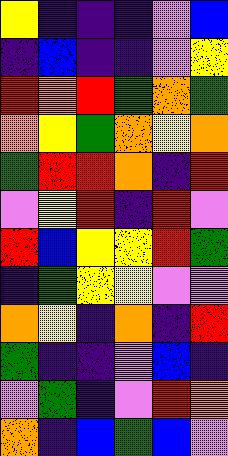[["yellow", "indigo", "indigo", "indigo", "violet", "blue"], ["indigo", "blue", "indigo", "indigo", "violet", "yellow"], ["red", "orange", "red", "green", "orange", "green"], ["orange", "yellow", "green", "orange", "yellow", "orange"], ["green", "red", "red", "orange", "indigo", "red"], ["violet", "yellow", "red", "indigo", "red", "violet"], ["red", "blue", "yellow", "yellow", "red", "green"], ["indigo", "green", "yellow", "yellow", "violet", "violet"], ["orange", "yellow", "indigo", "orange", "indigo", "red"], ["green", "indigo", "indigo", "violet", "blue", "indigo"], ["violet", "green", "indigo", "violet", "red", "orange"], ["orange", "indigo", "blue", "green", "blue", "violet"]]